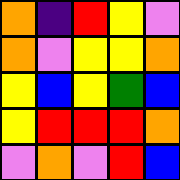[["orange", "indigo", "red", "yellow", "violet"], ["orange", "violet", "yellow", "yellow", "orange"], ["yellow", "blue", "yellow", "green", "blue"], ["yellow", "red", "red", "red", "orange"], ["violet", "orange", "violet", "red", "blue"]]